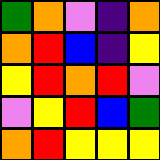[["green", "orange", "violet", "indigo", "orange"], ["orange", "red", "blue", "indigo", "yellow"], ["yellow", "red", "orange", "red", "violet"], ["violet", "yellow", "red", "blue", "green"], ["orange", "red", "yellow", "yellow", "yellow"]]